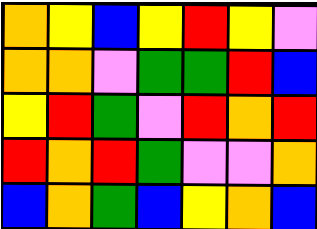[["orange", "yellow", "blue", "yellow", "red", "yellow", "violet"], ["orange", "orange", "violet", "green", "green", "red", "blue"], ["yellow", "red", "green", "violet", "red", "orange", "red"], ["red", "orange", "red", "green", "violet", "violet", "orange"], ["blue", "orange", "green", "blue", "yellow", "orange", "blue"]]